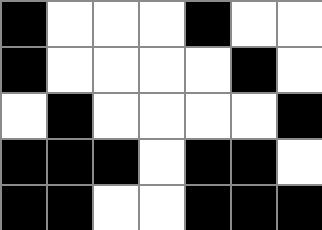[["black", "white", "white", "white", "black", "white", "white"], ["black", "white", "white", "white", "white", "black", "white"], ["white", "black", "white", "white", "white", "white", "black"], ["black", "black", "black", "white", "black", "black", "white"], ["black", "black", "white", "white", "black", "black", "black"]]